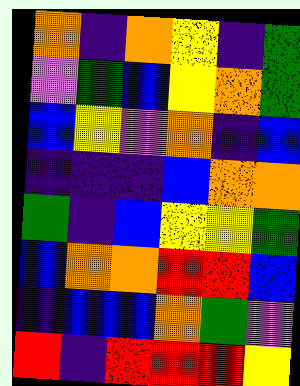[["orange", "indigo", "orange", "yellow", "indigo", "green"], ["violet", "green", "blue", "yellow", "orange", "green"], ["blue", "yellow", "violet", "orange", "indigo", "blue"], ["indigo", "indigo", "indigo", "blue", "orange", "orange"], ["green", "indigo", "blue", "yellow", "yellow", "green"], ["blue", "orange", "orange", "red", "red", "blue"], ["indigo", "blue", "blue", "orange", "green", "violet"], ["red", "indigo", "red", "red", "red", "yellow"]]